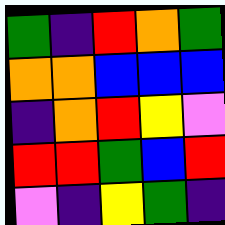[["green", "indigo", "red", "orange", "green"], ["orange", "orange", "blue", "blue", "blue"], ["indigo", "orange", "red", "yellow", "violet"], ["red", "red", "green", "blue", "red"], ["violet", "indigo", "yellow", "green", "indigo"]]